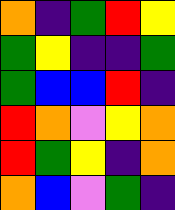[["orange", "indigo", "green", "red", "yellow"], ["green", "yellow", "indigo", "indigo", "green"], ["green", "blue", "blue", "red", "indigo"], ["red", "orange", "violet", "yellow", "orange"], ["red", "green", "yellow", "indigo", "orange"], ["orange", "blue", "violet", "green", "indigo"]]